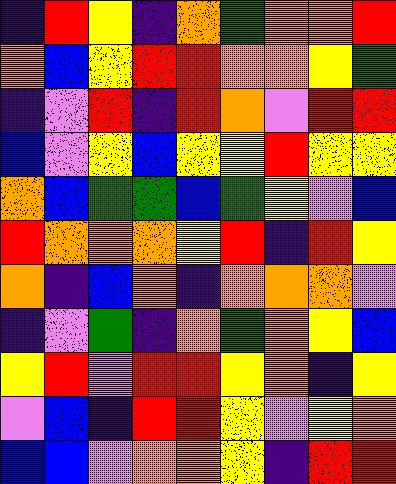[["indigo", "red", "yellow", "indigo", "orange", "green", "orange", "orange", "red"], ["orange", "blue", "yellow", "red", "red", "orange", "orange", "yellow", "green"], ["indigo", "violet", "red", "indigo", "red", "orange", "violet", "red", "red"], ["blue", "violet", "yellow", "blue", "yellow", "yellow", "red", "yellow", "yellow"], ["orange", "blue", "green", "green", "blue", "green", "yellow", "violet", "blue"], ["red", "orange", "orange", "orange", "yellow", "red", "indigo", "red", "yellow"], ["orange", "indigo", "blue", "orange", "indigo", "orange", "orange", "orange", "violet"], ["indigo", "violet", "green", "indigo", "orange", "green", "orange", "yellow", "blue"], ["yellow", "red", "violet", "red", "red", "yellow", "orange", "indigo", "yellow"], ["violet", "blue", "indigo", "red", "red", "yellow", "violet", "yellow", "orange"], ["blue", "blue", "violet", "orange", "orange", "yellow", "indigo", "red", "red"]]